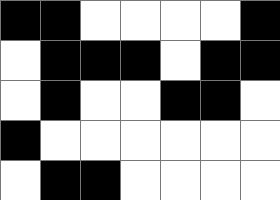[["black", "black", "white", "white", "white", "white", "black"], ["white", "black", "black", "black", "white", "black", "black"], ["white", "black", "white", "white", "black", "black", "white"], ["black", "white", "white", "white", "white", "white", "white"], ["white", "black", "black", "white", "white", "white", "white"]]